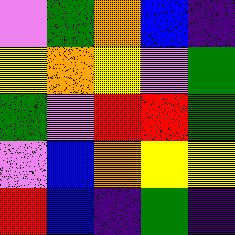[["violet", "green", "orange", "blue", "indigo"], ["yellow", "orange", "yellow", "violet", "green"], ["green", "violet", "red", "red", "green"], ["violet", "blue", "orange", "yellow", "yellow"], ["red", "blue", "indigo", "green", "indigo"]]